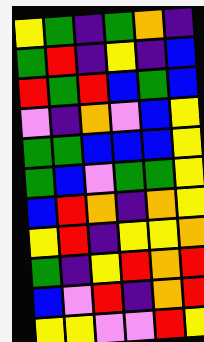[["yellow", "green", "indigo", "green", "orange", "indigo"], ["green", "red", "indigo", "yellow", "indigo", "blue"], ["red", "green", "red", "blue", "green", "blue"], ["violet", "indigo", "orange", "violet", "blue", "yellow"], ["green", "green", "blue", "blue", "blue", "yellow"], ["green", "blue", "violet", "green", "green", "yellow"], ["blue", "red", "orange", "indigo", "orange", "yellow"], ["yellow", "red", "indigo", "yellow", "yellow", "orange"], ["green", "indigo", "yellow", "red", "orange", "red"], ["blue", "violet", "red", "indigo", "orange", "red"], ["yellow", "yellow", "violet", "violet", "red", "yellow"]]